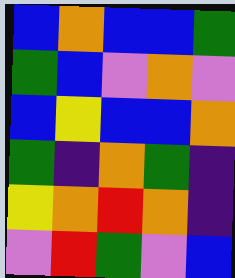[["blue", "orange", "blue", "blue", "green"], ["green", "blue", "violet", "orange", "violet"], ["blue", "yellow", "blue", "blue", "orange"], ["green", "indigo", "orange", "green", "indigo"], ["yellow", "orange", "red", "orange", "indigo"], ["violet", "red", "green", "violet", "blue"]]